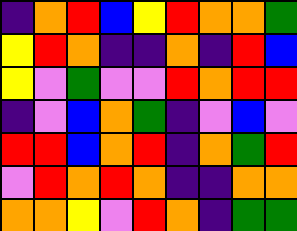[["indigo", "orange", "red", "blue", "yellow", "red", "orange", "orange", "green"], ["yellow", "red", "orange", "indigo", "indigo", "orange", "indigo", "red", "blue"], ["yellow", "violet", "green", "violet", "violet", "red", "orange", "red", "red"], ["indigo", "violet", "blue", "orange", "green", "indigo", "violet", "blue", "violet"], ["red", "red", "blue", "orange", "red", "indigo", "orange", "green", "red"], ["violet", "red", "orange", "red", "orange", "indigo", "indigo", "orange", "orange"], ["orange", "orange", "yellow", "violet", "red", "orange", "indigo", "green", "green"]]